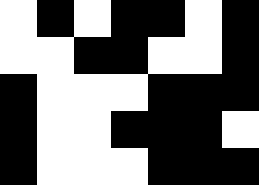[["white", "black", "white", "black", "black", "white", "black"], ["white", "white", "black", "black", "white", "white", "black"], ["black", "white", "white", "white", "black", "black", "black"], ["black", "white", "white", "black", "black", "black", "white"], ["black", "white", "white", "white", "black", "black", "black"]]